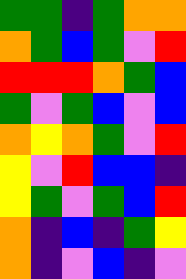[["green", "green", "indigo", "green", "orange", "orange"], ["orange", "green", "blue", "green", "violet", "red"], ["red", "red", "red", "orange", "green", "blue"], ["green", "violet", "green", "blue", "violet", "blue"], ["orange", "yellow", "orange", "green", "violet", "red"], ["yellow", "violet", "red", "blue", "blue", "indigo"], ["yellow", "green", "violet", "green", "blue", "red"], ["orange", "indigo", "blue", "indigo", "green", "yellow"], ["orange", "indigo", "violet", "blue", "indigo", "violet"]]